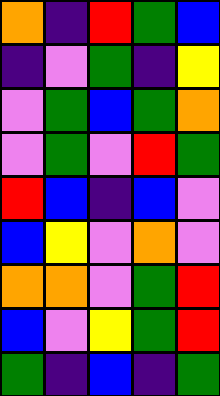[["orange", "indigo", "red", "green", "blue"], ["indigo", "violet", "green", "indigo", "yellow"], ["violet", "green", "blue", "green", "orange"], ["violet", "green", "violet", "red", "green"], ["red", "blue", "indigo", "blue", "violet"], ["blue", "yellow", "violet", "orange", "violet"], ["orange", "orange", "violet", "green", "red"], ["blue", "violet", "yellow", "green", "red"], ["green", "indigo", "blue", "indigo", "green"]]